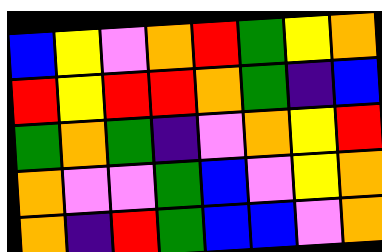[["blue", "yellow", "violet", "orange", "red", "green", "yellow", "orange"], ["red", "yellow", "red", "red", "orange", "green", "indigo", "blue"], ["green", "orange", "green", "indigo", "violet", "orange", "yellow", "red"], ["orange", "violet", "violet", "green", "blue", "violet", "yellow", "orange"], ["orange", "indigo", "red", "green", "blue", "blue", "violet", "orange"]]